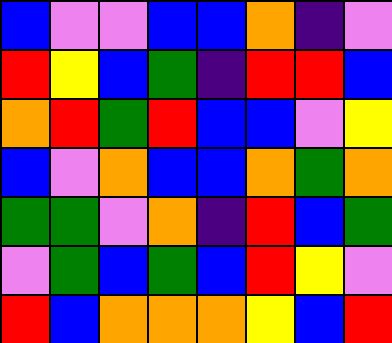[["blue", "violet", "violet", "blue", "blue", "orange", "indigo", "violet"], ["red", "yellow", "blue", "green", "indigo", "red", "red", "blue"], ["orange", "red", "green", "red", "blue", "blue", "violet", "yellow"], ["blue", "violet", "orange", "blue", "blue", "orange", "green", "orange"], ["green", "green", "violet", "orange", "indigo", "red", "blue", "green"], ["violet", "green", "blue", "green", "blue", "red", "yellow", "violet"], ["red", "blue", "orange", "orange", "orange", "yellow", "blue", "red"]]